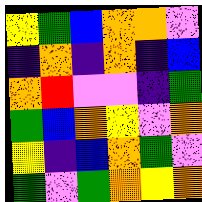[["yellow", "green", "blue", "orange", "orange", "violet"], ["indigo", "orange", "indigo", "orange", "indigo", "blue"], ["orange", "red", "violet", "violet", "indigo", "green"], ["green", "blue", "orange", "yellow", "violet", "orange"], ["yellow", "indigo", "blue", "orange", "green", "violet"], ["green", "violet", "green", "orange", "yellow", "orange"]]